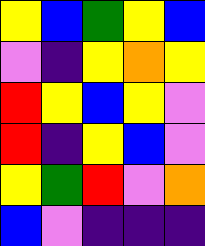[["yellow", "blue", "green", "yellow", "blue"], ["violet", "indigo", "yellow", "orange", "yellow"], ["red", "yellow", "blue", "yellow", "violet"], ["red", "indigo", "yellow", "blue", "violet"], ["yellow", "green", "red", "violet", "orange"], ["blue", "violet", "indigo", "indigo", "indigo"]]